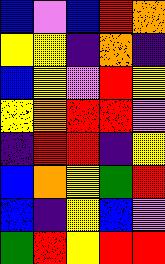[["blue", "violet", "blue", "red", "orange"], ["yellow", "yellow", "indigo", "orange", "indigo"], ["blue", "yellow", "violet", "red", "yellow"], ["yellow", "orange", "red", "red", "violet"], ["indigo", "red", "red", "indigo", "yellow"], ["blue", "orange", "yellow", "green", "red"], ["blue", "indigo", "yellow", "blue", "violet"], ["green", "red", "yellow", "red", "red"]]